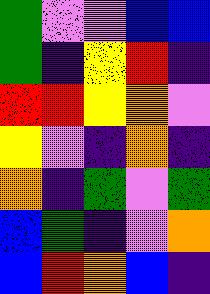[["green", "violet", "violet", "blue", "blue"], ["green", "indigo", "yellow", "red", "indigo"], ["red", "red", "yellow", "orange", "violet"], ["yellow", "violet", "indigo", "orange", "indigo"], ["orange", "indigo", "green", "violet", "green"], ["blue", "green", "indigo", "violet", "orange"], ["blue", "red", "orange", "blue", "indigo"]]